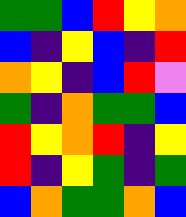[["green", "green", "blue", "red", "yellow", "orange"], ["blue", "indigo", "yellow", "blue", "indigo", "red"], ["orange", "yellow", "indigo", "blue", "red", "violet"], ["green", "indigo", "orange", "green", "green", "blue"], ["red", "yellow", "orange", "red", "indigo", "yellow"], ["red", "indigo", "yellow", "green", "indigo", "green"], ["blue", "orange", "green", "green", "orange", "blue"]]